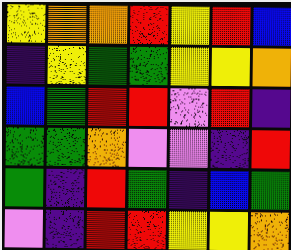[["yellow", "orange", "orange", "red", "yellow", "red", "blue"], ["indigo", "yellow", "green", "green", "yellow", "yellow", "orange"], ["blue", "green", "red", "red", "violet", "red", "indigo"], ["green", "green", "orange", "violet", "violet", "indigo", "red"], ["green", "indigo", "red", "green", "indigo", "blue", "green"], ["violet", "indigo", "red", "red", "yellow", "yellow", "orange"]]